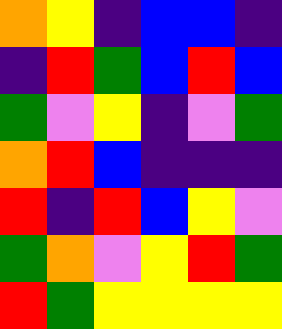[["orange", "yellow", "indigo", "blue", "blue", "indigo"], ["indigo", "red", "green", "blue", "red", "blue"], ["green", "violet", "yellow", "indigo", "violet", "green"], ["orange", "red", "blue", "indigo", "indigo", "indigo"], ["red", "indigo", "red", "blue", "yellow", "violet"], ["green", "orange", "violet", "yellow", "red", "green"], ["red", "green", "yellow", "yellow", "yellow", "yellow"]]